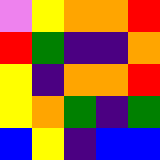[["violet", "yellow", "orange", "orange", "red"], ["red", "green", "indigo", "indigo", "orange"], ["yellow", "indigo", "orange", "orange", "red"], ["yellow", "orange", "green", "indigo", "green"], ["blue", "yellow", "indigo", "blue", "blue"]]